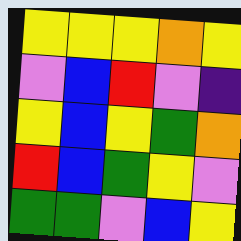[["yellow", "yellow", "yellow", "orange", "yellow"], ["violet", "blue", "red", "violet", "indigo"], ["yellow", "blue", "yellow", "green", "orange"], ["red", "blue", "green", "yellow", "violet"], ["green", "green", "violet", "blue", "yellow"]]